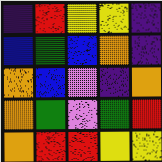[["indigo", "red", "yellow", "yellow", "indigo"], ["blue", "green", "blue", "orange", "indigo"], ["orange", "blue", "violet", "indigo", "orange"], ["orange", "green", "violet", "green", "red"], ["orange", "red", "red", "yellow", "yellow"]]